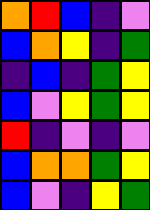[["orange", "red", "blue", "indigo", "violet"], ["blue", "orange", "yellow", "indigo", "green"], ["indigo", "blue", "indigo", "green", "yellow"], ["blue", "violet", "yellow", "green", "yellow"], ["red", "indigo", "violet", "indigo", "violet"], ["blue", "orange", "orange", "green", "yellow"], ["blue", "violet", "indigo", "yellow", "green"]]